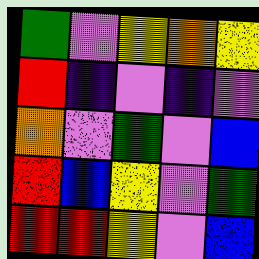[["green", "violet", "yellow", "orange", "yellow"], ["red", "indigo", "violet", "indigo", "violet"], ["orange", "violet", "green", "violet", "blue"], ["red", "blue", "yellow", "violet", "green"], ["red", "red", "yellow", "violet", "blue"]]